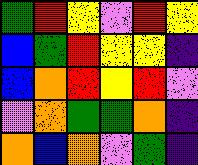[["green", "red", "yellow", "violet", "red", "yellow"], ["blue", "green", "red", "yellow", "yellow", "indigo"], ["blue", "orange", "red", "yellow", "red", "violet"], ["violet", "orange", "green", "green", "orange", "indigo"], ["orange", "blue", "orange", "violet", "green", "indigo"]]